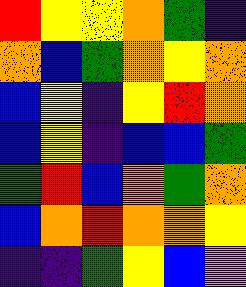[["red", "yellow", "yellow", "orange", "green", "indigo"], ["orange", "blue", "green", "orange", "yellow", "orange"], ["blue", "yellow", "indigo", "yellow", "red", "orange"], ["blue", "yellow", "indigo", "blue", "blue", "green"], ["green", "red", "blue", "orange", "green", "orange"], ["blue", "orange", "red", "orange", "orange", "yellow"], ["indigo", "indigo", "green", "yellow", "blue", "violet"]]